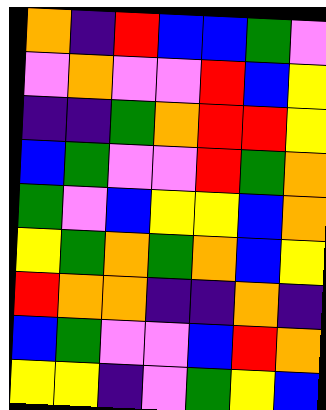[["orange", "indigo", "red", "blue", "blue", "green", "violet"], ["violet", "orange", "violet", "violet", "red", "blue", "yellow"], ["indigo", "indigo", "green", "orange", "red", "red", "yellow"], ["blue", "green", "violet", "violet", "red", "green", "orange"], ["green", "violet", "blue", "yellow", "yellow", "blue", "orange"], ["yellow", "green", "orange", "green", "orange", "blue", "yellow"], ["red", "orange", "orange", "indigo", "indigo", "orange", "indigo"], ["blue", "green", "violet", "violet", "blue", "red", "orange"], ["yellow", "yellow", "indigo", "violet", "green", "yellow", "blue"]]